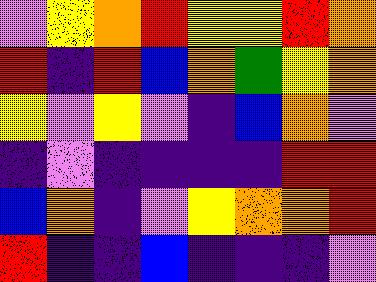[["violet", "yellow", "orange", "red", "yellow", "yellow", "red", "orange"], ["red", "indigo", "red", "blue", "orange", "green", "yellow", "orange"], ["yellow", "violet", "yellow", "violet", "indigo", "blue", "orange", "violet"], ["indigo", "violet", "indigo", "indigo", "indigo", "indigo", "red", "red"], ["blue", "orange", "indigo", "violet", "yellow", "orange", "orange", "red"], ["red", "indigo", "indigo", "blue", "indigo", "indigo", "indigo", "violet"]]